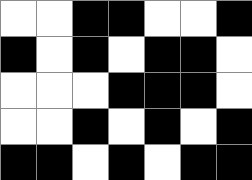[["white", "white", "black", "black", "white", "white", "black"], ["black", "white", "black", "white", "black", "black", "white"], ["white", "white", "white", "black", "black", "black", "white"], ["white", "white", "black", "white", "black", "white", "black"], ["black", "black", "white", "black", "white", "black", "black"]]